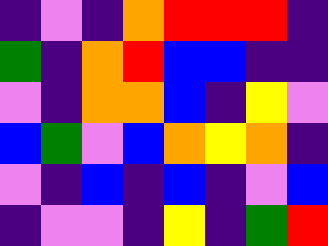[["indigo", "violet", "indigo", "orange", "red", "red", "red", "indigo"], ["green", "indigo", "orange", "red", "blue", "blue", "indigo", "indigo"], ["violet", "indigo", "orange", "orange", "blue", "indigo", "yellow", "violet"], ["blue", "green", "violet", "blue", "orange", "yellow", "orange", "indigo"], ["violet", "indigo", "blue", "indigo", "blue", "indigo", "violet", "blue"], ["indigo", "violet", "violet", "indigo", "yellow", "indigo", "green", "red"]]